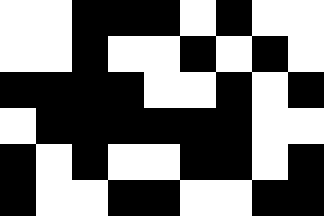[["white", "white", "black", "black", "black", "white", "black", "white", "white"], ["white", "white", "black", "white", "white", "black", "white", "black", "white"], ["black", "black", "black", "black", "white", "white", "black", "white", "black"], ["white", "black", "black", "black", "black", "black", "black", "white", "white"], ["black", "white", "black", "white", "white", "black", "black", "white", "black"], ["black", "white", "white", "black", "black", "white", "white", "black", "black"]]